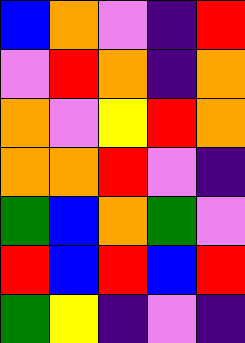[["blue", "orange", "violet", "indigo", "red"], ["violet", "red", "orange", "indigo", "orange"], ["orange", "violet", "yellow", "red", "orange"], ["orange", "orange", "red", "violet", "indigo"], ["green", "blue", "orange", "green", "violet"], ["red", "blue", "red", "blue", "red"], ["green", "yellow", "indigo", "violet", "indigo"]]